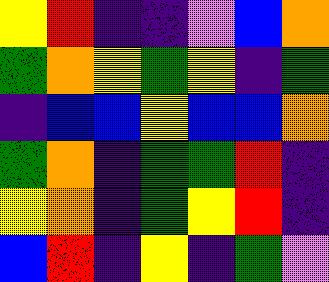[["yellow", "red", "indigo", "indigo", "violet", "blue", "orange"], ["green", "orange", "yellow", "green", "yellow", "indigo", "green"], ["indigo", "blue", "blue", "yellow", "blue", "blue", "orange"], ["green", "orange", "indigo", "green", "green", "red", "indigo"], ["yellow", "orange", "indigo", "green", "yellow", "red", "indigo"], ["blue", "red", "indigo", "yellow", "indigo", "green", "violet"]]